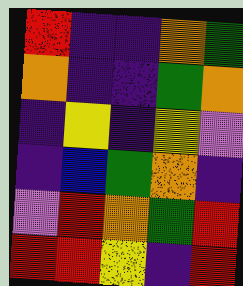[["red", "indigo", "indigo", "orange", "green"], ["orange", "indigo", "indigo", "green", "orange"], ["indigo", "yellow", "indigo", "yellow", "violet"], ["indigo", "blue", "green", "orange", "indigo"], ["violet", "red", "orange", "green", "red"], ["red", "red", "yellow", "indigo", "red"]]